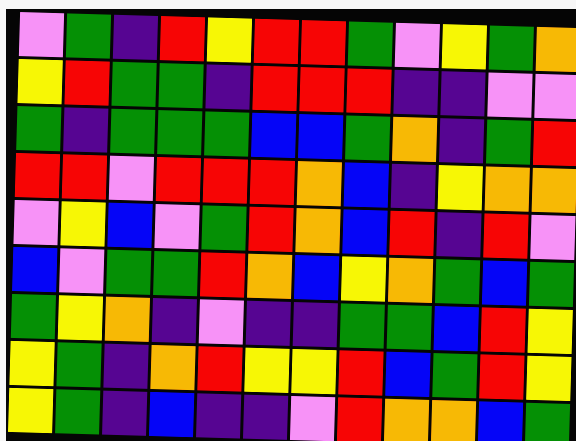[["violet", "green", "indigo", "red", "yellow", "red", "red", "green", "violet", "yellow", "green", "orange"], ["yellow", "red", "green", "green", "indigo", "red", "red", "red", "indigo", "indigo", "violet", "violet"], ["green", "indigo", "green", "green", "green", "blue", "blue", "green", "orange", "indigo", "green", "red"], ["red", "red", "violet", "red", "red", "red", "orange", "blue", "indigo", "yellow", "orange", "orange"], ["violet", "yellow", "blue", "violet", "green", "red", "orange", "blue", "red", "indigo", "red", "violet"], ["blue", "violet", "green", "green", "red", "orange", "blue", "yellow", "orange", "green", "blue", "green"], ["green", "yellow", "orange", "indigo", "violet", "indigo", "indigo", "green", "green", "blue", "red", "yellow"], ["yellow", "green", "indigo", "orange", "red", "yellow", "yellow", "red", "blue", "green", "red", "yellow"], ["yellow", "green", "indigo", "blue", "indigo", "indigo", "violet", "red", "orange", "orange", "blue", "green"]]